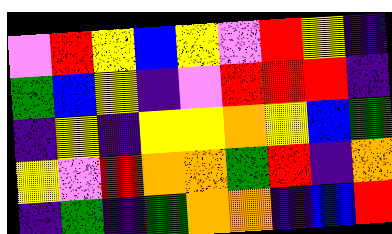[["violet", "red", "yellow", "blue", "yellow", "violet", "red", "yellow", "indigo"], ["green", "blue", "yellow", "indigo", "violet", "red", "red", "red", "indigo"], ["indigo", "yellow", "indigo", "yellow", "yellow", "orange", "yellow", "blue", "green"], ["yellow", "violet", "red", "orange", "orange", "green", "red", "indigo", "orange"], ["indigo", "green", "indigo", "green", "orange", "orange", "indigo", "blue", "red"]]